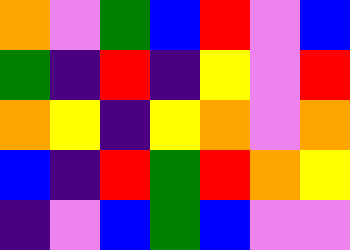[["orange", "violet", "green", "blue", "red", "violet", "blue"], ["green", "indigo", "red", "indigo", "yellow", "violet", "red"], ["orange", "yellow", "indigo", "yellow", "orange", "violet", "orange"], ["blue", "indigo", "red", "green", "red", "orange", "yellow"], ["indigo", "violet", "blue", "green", "blue", "violet", "violet"]]